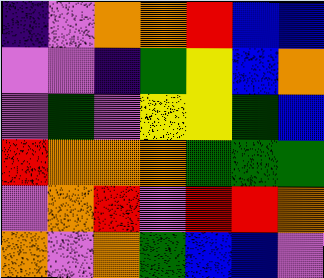[["indigo", "violet", "orange", "orange", "red", "blue", "blue"], ["violet", "violet", "indigo", "green", "yellow", "blue", "orange"], ["violet", "green", "violet", "yellow", "yellow", "green", "blue"], ["red", "orange", "orange", "orange", "green", "green", "green"], ["violet", "orange", "red", "violet", "red", "red", "orange"], ["orange", "violet", "orange", "green", "blue", "blue", "violet"]]